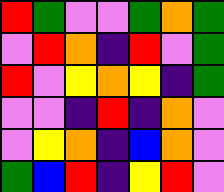[["red", "green", "violet", "violet", "green", "orange", "green"], ["violet", "red", "orange", "indigo", "red", "violet", "green"], ["red", "violet", "yellow", "orange", "yellow", "indigo", "green"], ["violet", "violet", "indigo", "red", "indigo", "orange", "violet"], ["violet", "yellow", "orange", "indigo", "blue", "orange", "violet"], ["green", "blue", "red", "indigo", "yellow", "red", "violet"]]